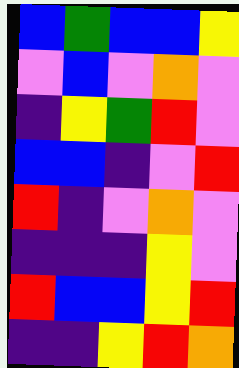[["blue", "green", "blue", "blue", "yellow"], ["violet", "blue", "violet", "orange", "violet"], ["indigo", "yellow", "green", "red", "violet"], ["blue", "blue", "indigo", "violet", "red"], ["red", "indigo", "violet", "orange", "violet"], ["indigo", "indigo", "indigo", "yellow", "violet"], ["red", "blue", "blue", "yellow", "red"], ["indigo", "indigo", "yellow", "red", "orange"]]